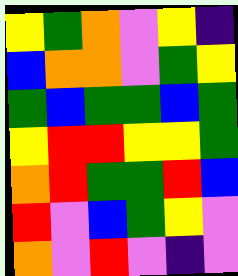[["yellow", "green", "orange", "violet", "yellow", "indigo"], ["blue", "orange", "orange", "violet", "green", "yellow"], ["green", "blue", "green", "green", "blue", "green"], ["yellow", "red", "red", "yellow", "yellow", "green"], ["orange", "red", "green", "green", "red", "blue"], ["red", "violet", "blue", "green", "yellow", "violet"], ["orange", "violet", "red", "violet", "indigo", "violet"]]